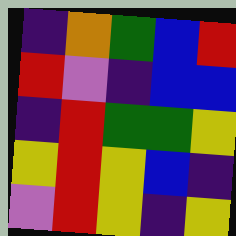[["indigo", "orange", "green", "blue", "red"], ["red", "violet", "indigo", "blue", "blue"], ["indigo", "red", "green", "green", "yellow"], ["yellow", "red", "yellow", "blue", "indigo"], ["violet", "red", "yellow", "indigo", "yellow"]]